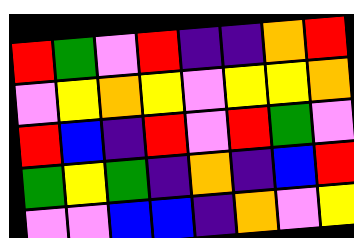[["red", "green", "violet", "red", "indigo", "indigo", "orange", "red"], ["violet", "yellow", "orange", "yellow", "violet", "yellow", "yellow", "orange"], ["red", "blue", "indigo", "red", "violet", "red", "green", "violet"], ["green", "yellow", "green", "indigo", "orange", "indigo", "blue", "red"], ["violet", "violet", "blue", "blue", "indigo", "orange", "violet", "yellow"]]